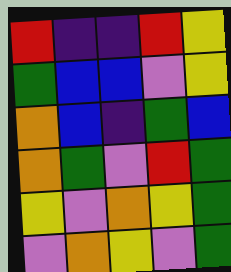[["red", "indigo", "indigo", "red", "yellow"], ["green", "blue", "blue", "violet", "yellow"], ["orange", "blue", "indigo", "green", "blue"], ["orange", "green", "violet", "red", "green"], ["yellow", "violet", "orange", "yellow", "green"], ["violet", "orange", "yellow", "violet", "green"]]